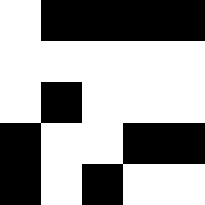[["white", "black", "black", "black", "black"], ["white", "white", "white", "white", "white"], ["white", "black", "white", "white", "white"], ["black", "white", "white", "black", "black"], ["black", "white", "black", "white", "white"]]